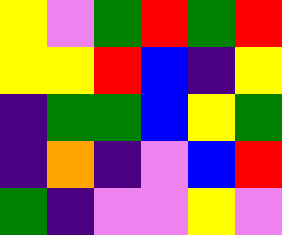[["yellow", "violet", "green", "red", "green", "red"], ["yellow", "yellow", "red", "blue", "indigo", "yellow"], ["indigo", "green", "green", "blue", "yellow", "green"], ["indigo", "orange", "indigo", "violet", "blue", "red"], ["green", "indigo", "violet", "violet", "yellow", "violet"]]